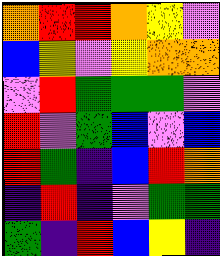[["orange", "red", "red", "orange", "yellow", "violet"], ["blue", "yellow", "violet", "yellow", "orange", "orange"], ["violet", "red", "green", "green", "green", "violet"], ["red", "violet", "green", "blue", "violet", "blue"], ["red", "green", "indigo", "blue", "red", "orange"], ["indigo", "red", "indigo", "violet", "green", "green"], ["green", "indigo", "red", "blue", "yellow", "indigo"]]